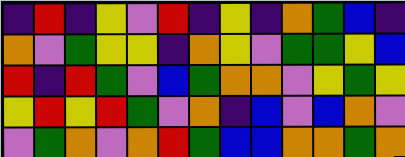[["indigo", "red", "indigo", "yellow", "violet", "red", "indigo", "yellow", "indigo", "orange", "green", "blue", "indigo"], ["orange", "violet", "green", "yellow", "yellow", "indigo", "orange", "yellow", "violet", "green", "green", "yellow", "blue"], ["red", "indigo", "red", "green", "violet", "blue", "green", "orange", "orange", "violet", "yellow", "green", "yellow"], ["yellow", "red", "yellow", "red", "green", "violet", "orange", "indigo", "blue", "violet", "blue", "orange", "violet"], ["violet", "green", "orange", "violet", "orange", "red", "green", "blue", "blue", "orange", "orange", "green", "orange"]]